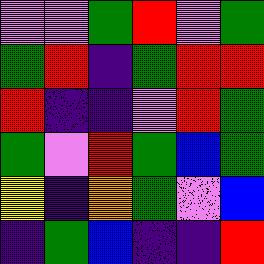[["violet", "violet", "green", "red", "violet", "green"], ["green", "red", "indigo", "green", "red", "red"], ["red", "indigo", "indigo", "violet", "red", "green"], ["green", "violet", "red", "green", "blue", "green"], ["yellow", "indigo", "orange", "green", "violet", "blue"], ["indigo", "green", "blue", "indigo", "indigo", "red"]]